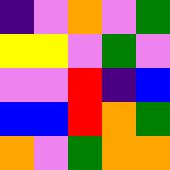[["indigo", "violet", "orange", "violet", "green"], ["yellow", "yellow", "violet", "green", "violet"], ["violet", "violet", "red", "indigo", "blue"], ["blue", "blue", "red", "orange", "green"], ["orange", "violet", "green", "orange", "orange"]]